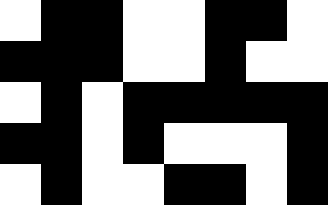[["white", "black", "black", "white", "white", "black", "black", "white"], ["black", "black", "black", "white", "white", "black", "white", "white"], ["white", "black", "white", "black", "black", "black", "black", "black"], ["black", "black", "white", "black", "white", "white", "white", "black"], ["white", "black", "white", "white", "black", "black", "white", "black"]]